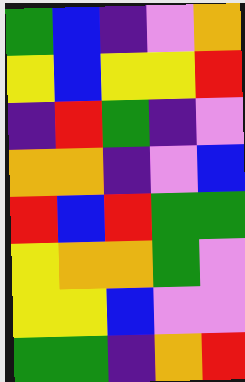[["green", "blue", "indigo", "violet", "orange"], ["yellow", "blue", "yellow", "yellow", "red"], ["indigo", "red", "green", "indigo", "violet"], ["orange", "orange", "indigo", "violet", "blue"], ["red", "blue", "red", "green", "green"], ["yellow", "orange", "orange", "green", "violet"], ["yellow", "yellow", "blue", "violet", "violet"], ["green", "green", "indigo", "orange", "red"]]